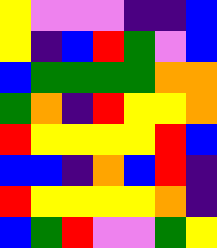[["yellow", "violet", "violet", "violet", "indigo", "indigo", "blue"], ["yellow", "indigo", "blue", "red", "green", "violet", "blue"], ["blue", "green", "green", "green", "green", "orange", "orange"], ["green", "orange", "indigo", "red", "yellow", "yellow", "orange"], ["red", "yellow", "yellow", "yellow", "yellow", "red", "blue"], ["blue", "blue", "indigo", "orange", "blue", "red", "indigo"], ["red", "yellow", "yellow", "yellow", "yellow", "orange", "indigo"], ["blue", "green", "red", "violet", "violet", "green", "yellow"]]